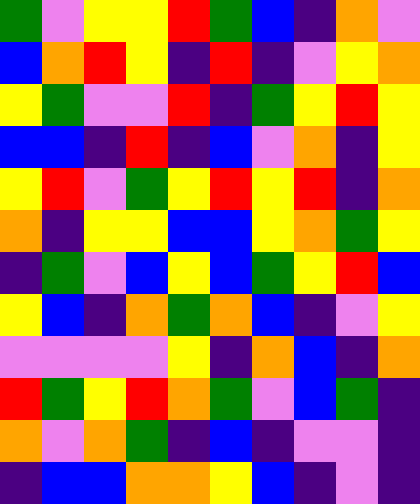[["green", "violet", "yellow", "yellow", "red", "green", "blue", "indigo", "orange", "violet"], ["blue", "orange", "red", "yellow", "indigo", "red", "indigo", "violet", "yellow", "orange"], ["yellow", "green", "violet", "violet", "red", "indigo", "green", "yellow", "red", "yellow"], ["blue", "blue", "indigo", "red", "indigo", "blue", "violet", "orange", "indigo", "yellow"], ["yellow", "red", "violet", "green", "yellow", "red", "yellow", "red", "indigo", "orange"], ["orange", "indigo", "yellow", "yellow", "blue", "blue", "yellow", "orange", "green", "yellow"], ["indigo", "green", "violet", "blue", "yellow", "blue", "green", "yellow", "red", "blue"], ["yellow", "blue", "indigo", "orange", "green", "orange", "blue", "indigo", "violet", "yellow"], ["violet", "violet", "violet", "violet", "yellow", "indigo", "orange", "blue", "indigo", "orange"], ["red", "green", "yellow", "red", "orange", "green", "violet", "blue", "green", "indigo"], ["orange", "violet", "orange", "green", "indigo", "blue", "indigo", "violet", "violet", "indigo"], ["indigo", "blue", "blue", "orange", "orange", "yellow", "blue", "indigo", "violet", "indigo"]]